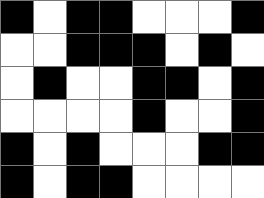[["black", "white", "black", "black", "white", "white", "white", "black"], ["white", "white", "black", "black", "black", "white", "black", "white"], ["white", "black", "white", "white", "black", "black", "white", "black"], ["white", "white", "white", "white", "black", "white", "white", "black"], ["black", "white", "black", "white", "white", "white", "black", "black"], ["black", "white", "black", "black", "white", "white", "white", "white"]]